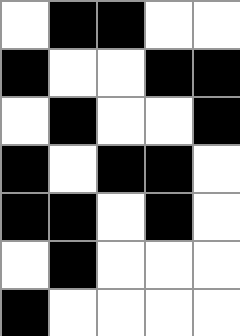[["white", "black", "black", "white", "white"], ["black", "white", "white", "black", "black"], ["white", "black", "white", "white", "black"], ["black", "white", "black", "black", "white"], ["black", "black", "white", "black", "white"], ["white", "black", "white", "white", "white"], ["black", "white", "white", "white", "white"]]